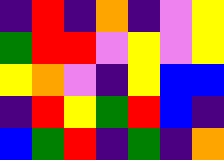[["indigo", "red", "indigo", "orange", "indigo", "violet", "yellow"], ["green", "red", "red", "violet", "yellow", "violet", "yellow"], ["yellow", "orange", "violet", "indigo", "yellow", "blue", "blue"], ["indigo", "red", "yellow", "green", "red", "blue", "indigo"], ["blue", "green", "red", "indigo", "green", "indigo", "orange"]]